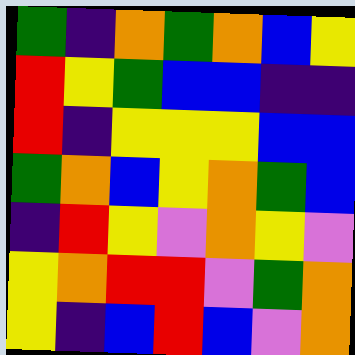[["green", "indigo", "orange", "green", "orange", "blue", "yellow"], ["red", "yellow", "green", "blue", "blue", "indigo", "indigo"], ["red", "indigo", "yellow", "yellow", "yellow", "blue", "blue"], ["green", "orange", "blue", "yellow", "orange", "green", "blue"], ["indigo", "red", "yellow", "violet", "orange", "yellow", "violet"], ["yellow", "orange", "red", "red", "violet", "green", "orange"], ["yellow", "indigo", "blue", "red", "blue", "violet", "orange"]]